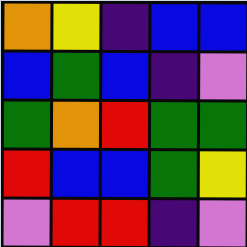[["orange", "yellow", "indigo", "blue", "blue"], ["blue", "green", "blue", "indigo", "violet"], ["green", "orange", "red", "green", "green"], ["red", "blue", "blue", "green", "yellow"], ["violet", "red", "red", "indigo", "violet"]]